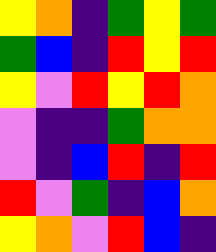[["yellow", "orange", "indigo", "green", "yellow", "green"], ["green", "blue", "indigo", "red", "yellow", "red"], ["yellow", "violet", "red", "yellow", "red", "orange"], ["violet", "indigo", "indigo", "green", "orange", "orange"], ["violet", "indigo", "blue", "red", "indigo", "red"], ["red", "violet", "green", "indigo", "blue", "orange"], ["yellow", "orange", "violet", "red", "blue", "indigo"]]